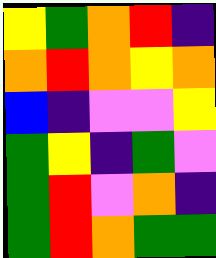[["yellow", "green", "orange", "red", "indigo"], ["orange", "red", "orange", "yellow", "orange"], ["blue", "indigo", "violet", "violet", "yellow"], ["green", "yellow", "indigo", "green", "violet"], ["green", "red", "violet", "orange", "indigo"], ["green", "red", "orange", "green", "green"]]